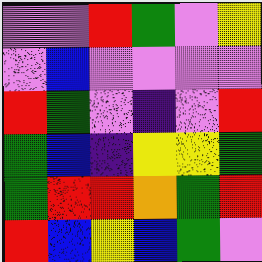[["violet", "violet", "red", "green", "violet", "yellow"], ["violet", "blue", "violet", "violet", "violet", "violet"], ["red", "green", "violet", "indigo", "violet", "red"], ["green", "blue", "indigo", "yellow", "yellow", "green"], ["green", "red", "red", "orange", "green", "red"], ["red", "blue", "yellow", "blue", "green", "violet"]]